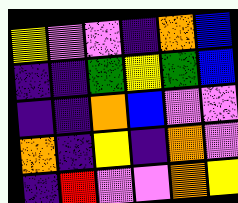[["yellow", "violet", "violet", "indigo", "orange", "blue"], ["indigo", "indigo", "green", "yellow", "green", "blue"], ["indigo", "indigo", "orange", "blue", "violet", "violet"], ["orange", "indigo", "yellow", "indigo", "orange", "violet"], ["indigo", "red", "violet", "violet", "orange", "yellow"]]